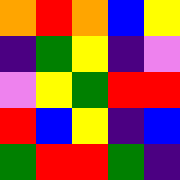[["orange", "red", "orange", "blue", "yellow"], ["indigo", "green", "yellow", "indigo", "violet"], ["violet", "yellow", "green", "red", "red"], ["red", "blue", "yellow", "indigo", "blue"], ["green", "red", "red", "green", "indigo"]]